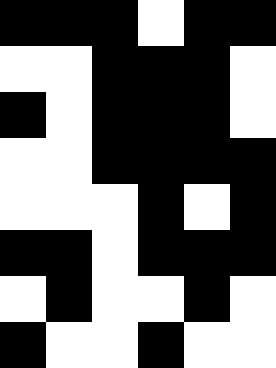[["black", "black", "black", "white", "black", "black"], ["white", "white", "black", "black", "black", "white"], ["black", "white", "black", "black", "black", "white"], ["white", "white", "black", "black", "black", "black"], ["white", "white", "white", "black", "white", "black"], ["black", "black", "white", "black", "black", "black"], ["white", "black", "white", "white", "black", "white"], ["black", "white", "white", "black", "white", "white"]]